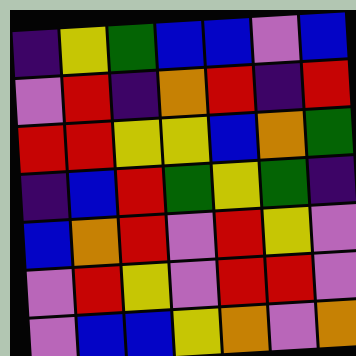[["indigo", "yellow", "green", "blue", "blue", "violet", "blue"], ["violet", "red", "indigo", "orange", "red", "indigo", "red"], ["red", "red", "yellow", "yellow", "blue", "orange", "green"], ["indigo", "blue", "red", "green", "yellow", "green", "indigo"], ["blue", "orange", "red", "violet", "red", "yellow", "violet"], ["violet", "red", "yellow", "violet", "red", "red", "violet"], ["violet", "blue", "blue", "yellow", "orange", "violet", "orange"]]